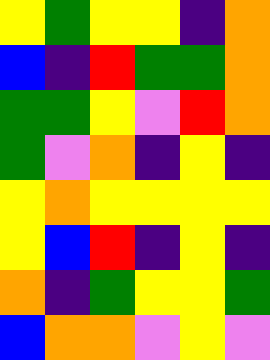[["yellow", "green", "yellow", "yellow", "indigo", "orange"], ["blue", "indigo", "red", "green", "green", "orange"], ["green", "green", "yellow", "violet", "red", "orange"], ["green", "violet", "orange", "indigo", "yellow", "indigo"], ["yellow", "orange", "yellow", "yellow", "yellow", "yellow"], ["yellow", "blue", "red", "indigo", "yellow", "indigo"], ["orange", "indigo", "green", "yellow", "yellow", "green"], ["blue", "orange", "orange", "violet", "yellow", "violet"]]